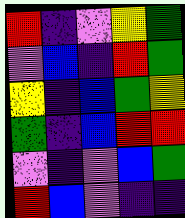[["red", "indigo", "violet", "yellow", "green"], ["violet", "blue", "indigo", "red", "green"], ["yellow", "indigo", "blue", "green", "yellow"], ["green", "indigo", "blue", "red", "red"], ["violet", "indigo", "violet", "blue", "green"], ["red", "blue", "violet", "indigo", "indigo"]]